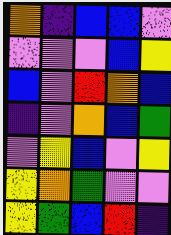[["orange", "indigo", "blue", "blue", "violet"], ["violet", "violet", "violet", "blue", "yellow"], ["blue", "violet", "red", "orange", "blue"], ["indigo", "violet", "orange", "blue", "green"], ["violet", "yellow", "blue", "violet", "yellow"], ["yellow", "orange", "green", "violet", "violet"], ["yellow", "green", "blue", "red", "indigo"]]